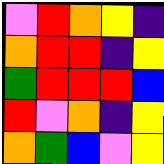[["violet", "red", "orange", "yellow", "indigo"], ["orange", "red", "red", "indigo", "yellow"], ["green", "red", "red", "red", "blue"], ["red", "violet", "orange", "indigo", "yellow"], ["orange", "green", "blue", "violet", "yellow"]]